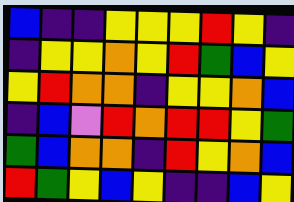[["blue", "indigo", "indigo", "yellow", "yellow", "yellow", "red", "yellow", "indigo"], ["indigo", "yellow", "yellow", "orange", "yellow", "red", "green", "blue", "yellow"], ["yellow", "red", "orange", "orange", "indigo", "yellow", "yellow", "orange", "blue"], ["indigo", "blue", "violet", "red", "orange", "red", "red", "yellow", "green"], ["green", "blue", "orange", "orange", "indigo", "red", "yellow", "orange", "blue"], ["red", "green", "yellow", "blue", "yellow", "indigo", "indigo", "blue", "yellow"]]